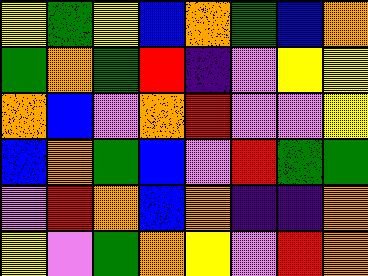[["yellow", "green", "yellow", "blue", "orange", "green", "blue", "orange"], ["green", "orange", "green", "red", "indigo", "violet", "yellow", "yellow"], ["orange", "blue", "violet", "orange", "red", "violet", "violet", "yellow"], ["blue", "orange", "green", "blue", "violet", "red", "green", "green"], ["violet", "red", "orange", "blue", "orange", "indigo", "indigo", "orange"], ["yellow", "violet", "green", "orange", "yellow", "violet", "red", "orange"]]